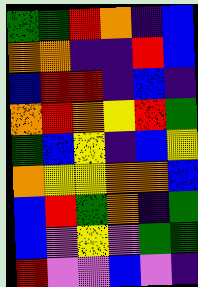[["green", "green", "red", "orange", "indigo", "blue"], ["orange", "orange", "indigo", "indigo", "red", "blue"], ["blue", "red", "red", "indigo", "blue", "indigo"], ["orange", "red", "orange", "yellow", "red", "green"], ["green", "blue", "yellow", "indigo", "blue", "yellow"], ["orange", "yellow", "yellow", "orange", "orange", "blue"], ["blue", "red", "green", "orange", "indigo", "green"], ["blue", "violet", "yellow", "violet", "green", "green"], ["red", "violet", "violet", "blue", "violet", "indigo"]]